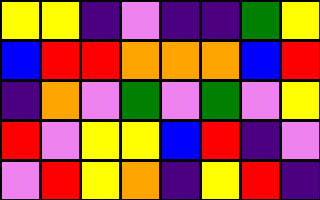[["yellow", "yellow", "indigo", "violet", "indigo", "indigo", "green", "yellow"], ["blue", "red", "red", "orange", "orange", "orange", "blue", "red"], ["indigo", "orange", "violet", "green", "violet", "green", "violet", "yellow"], ["red", "violet", "yellow", "yellow", "blue", "red", "indigo", "violet"], ["violet", "red", "yellow", "orange", "indigo", "yellow", "red", "indigo"]]